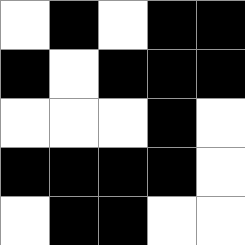[["white", "black", "white", "black", "black"], ["black", "white", "black", "black", "black"], ["white", "white", "white", "black", "white"], ["black", "black", "black", "black", "white"], ["white", "black", "black", "white", "white"]]